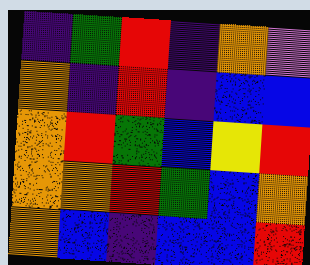[["indigo", "green", "red", "indigo", "orange", "violet"], ["orange", "indigo", "red", "indigo", "blue", "blue"], ["orange", "red", "green", "blue", "yellow", "red"], ["orange", "orange", "red", "green", "blue", "orange"], ["orange", "blue", "indigo", "blue", "blue", "red"]]